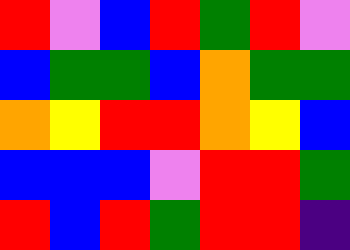[["red", "violet", "blue", "red", "green", "red", "violet"], ["blue", "green", "green", "blue", "orange", "green", "green"], ["orange", "yellow", "red", "red", "orange", "yellow", "blue"], ["blue", "blue", "blue", "violet", "red", "red", "green"], ["red", "blue", "red", "green", "red", "red", "indigo"]]